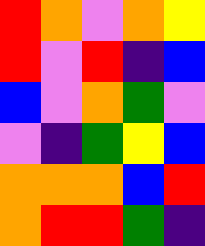[["red", "orange", "violet", "orange", "yellow"], ["red", "violet", "red", "indigo", "blue"], ["blue", "violet", "orange", "green", "violet"], ["violet", "indigo", "green", "yellow", "blue"], ["orange", "orange", "orange", "blue", "red"], ["orange", "red", "red", "green", "indigo"]]